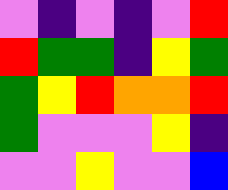[["violet", "indigo", "violet", "indigo", "violet", "red"], ["red", "green", "green", "indigo", "yellow", "green"], ["green", "yellow", "red", "orange", "orange", "red"], ["green", "violet", "violet", "violet", "yellow", "indigo"], ["violet", "violet", "yellow", "violet", "violet", "blue"]]